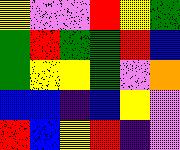[["yellow", "violet", "violet", "red", "yellow", "green"], ["green", "red", "green", "green", "red", "blue"], ["green", "yellow", "yellow", "green", "violet", "orange"], ["blue", "blue", "indigo", "blue", "yellow", "violet"], ["red", "blue", "yellow", "red", "indigo", "violet"]]